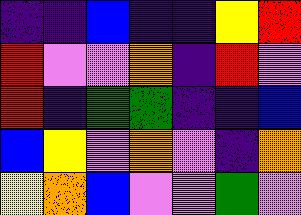[["indigo", "indigo", "blue", "indigo", "indigo", "yellow", "red"], ["red", "violet", "violet", "orange", "indigo", "red", "violet"], ["red", "indigo", "green", "green", "indigo", "indigo", "blue"], ["blue", "yellow", "violet", "orange", "violet", "indigo", "orange"], ["yellow", "orange", "blue", "violet", "violet", "green", "violet"]]